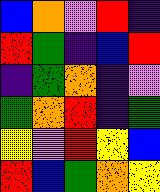[["blue", "orange", "violet", "red", "indigo"], ["red", "green", "indigo", "blue", "red"], ["indigo", "green", "orange", "indigo", "violet"], ["green", "orange", "red", "indigo", "green"], ["yellow", "violet", "red", "yellow", "blue"], ["red", "blue", "green", "orange", "yellow"]]